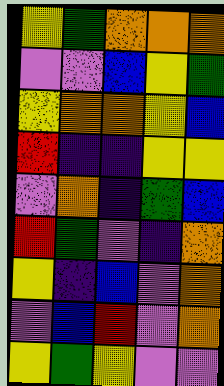[["yellow", "green", "orange", "orange", "orange"], ["violet", "violet", "blue", "yellow", "green"], ["yellow", "orange", "orange", "yellow", "blue"], ["red", "indigo", "indigo", "yellow", "yellow"], ["violet", "orange", "indigo", "green", "blue"], ["red", "green", "violet", "indigo", "orange"], ["yellow", "indigo", "blue", "violet", "orange"], ["violet", "blue", "red", "violet", "orange"], ["yellow", "green", "yellow", "violet", "violet"]]